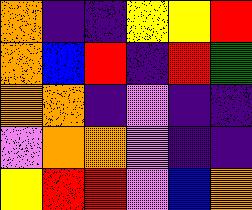[["orange", "indigo", "indigo", "yellow", "yellow", "red"], ["orange", "blue", "red", "indigo", "red", "green"], ["orange", "orange", "indigo", "violet", "indigo", "indigo"], ["violet", "orange", "orange", "violet", "indigo", "indigo"], ["yellow", "red", "red", "violet", "blue", "orange"]]